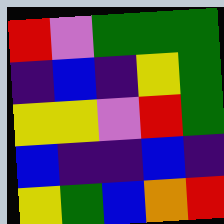[["red", "violet", "green", "green", "green"], ["indigo", "blue", "indigo", "yellow", "green"], ["yellow", "yellow", "violet", "red", "green"], ["blue", "indigo", "indigo", "blue", "indigo"], ["yellow", "green", "blue", "orange", "red"]]